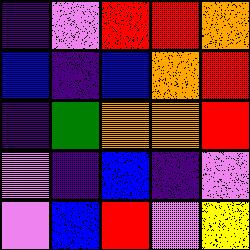[["indigo", "violet", "red", "red", "orange"], ["blue", "indigo", "blue", "orange", "red"], ["indigo", "green", "orange", "orange", "red"], ["violet", "indigo", "blue", "indigo", "violet"], ["violet", "blue", "red", "violet", "yellow"]]